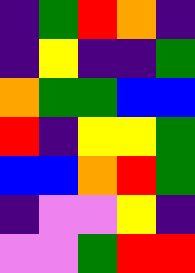[["indigo", "green", "red", "orange", "indigo"], ["indigo", "yellow", "indigo", "indigo", "green"], ["orange", "green", "green", "blue", "blue"], ["red", "indigo", "yellow", "yellow", "green"], ["blue", "blue", "orange", "red", "green"], ["indigo", "violet", "violet", "yellow", "indigo"], ["violet", "violet", "green", "red", "red"]]